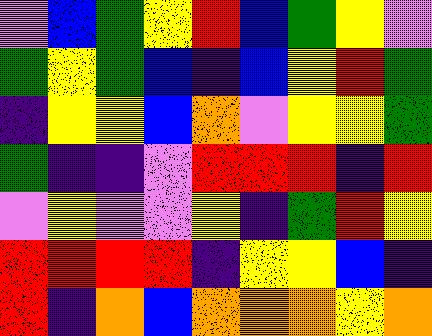[["violet", "blue", "green", "yellow", "red", "blue", "green", "yellow", "violet"], ["green", "yellow", "green", "blue", "indigo", "blue", "yellow", "red", "green"], ["indigo", "yellow", "yellow", "blue", "orange", "violet", "yellow", "yellow", "green"], ["green", "indigo", "indigo", "violet", "red", "red", "red", "indigo", "red"], ["violet", "yellow", "violet", "violet", "yellow", "indigo", "green", "red", "yellow"], ["red", "red", "red", "red", "indigo", "yellow", "yellow", "blue", "indigo"], ["red", "indigo", "orange", "blue", "orange", "orange", "orange", "yellow", "orange"]]